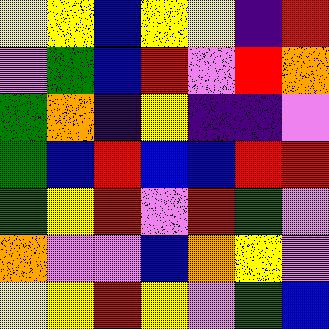[["yellow", "yellow", "blue", "yellow", "yellow", "indigo", "red"], ["violet", "green", "blue", "red", "violet", "red", "orange"], ["green", "orange", "indigo", "yellow", "indigo", "indigo", "violet"], ["green", "blue", "red", "blue", "blue", "red", "red"], ["green", "yellow", "red", "violet", "red", "green", "violet"], ["orange", "violet", "violet", "blue", "orange", "yellow", "violet"], ["yellow", "yellow", "red", "yellow", "violet", "green", "blue"]]